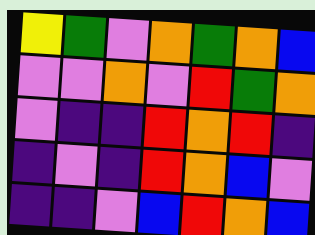[["yellow", "green", "violet", "orange", "green", "orange", "blue"], ["violet", "violet", "orange", "violet", "red", "green", "orange"], ["violet", "indigo", "indigo", "red", "orange", "red", "indigo"], ["indigo", "violet", "indigo", "red", "orange", "blue", "violet"], ["indigo", "indigo", "violet", "blue", "red", "orange", "blue"]]